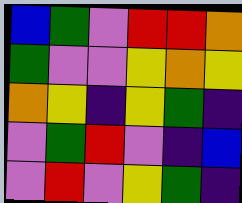[["blue", "green", "violet", "red", "red", "orange"], ["green", "violet", "violet", "yellow", "orange", "yellow"], ["orange", "yellow", "indigo", "yellow", "green", "indigo"], ["violet", "green", "red", "violet", "indigo", "blue"], ["violet", "red", "violet", "yellow", "green", "indigo"]]